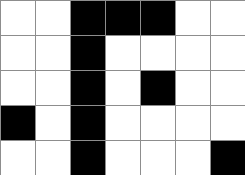[["white", "white", "black", "black", "black", "white", "white"], ["white", "white", "black", "white", "white", "white", "white"], ["white", "white", "black", "white", "black", "white", "white"], ["black", "white", "black", "white", "white", "white", "white"], ["white", "white", "black", "white", "white", "white", "black"]]